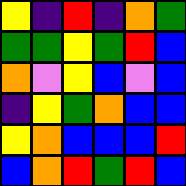[["yellow", "indigo", "red", "indigo", "orange", "green"], ["green", "green", "yellow", "green", "red", "blue"], ["orange", "violet", "yellow", "blue", "violet", "blue"], ["indigo", "yellow", "green", "orange", "blue", "blue"], ["yellow", "orange", "blue", "blue", "blue", "red"], ["blue", "orange", "red", "green", "red", "blue"]]